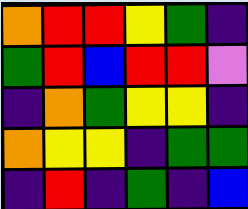[["orange", "red", "red", "yellow", "green", "indigo"], ["green", "red", "blue", "red", "red", "violet"], ["indigo", "orange", "green", "yellow", "yellow", "indigo"], ["orange", "yellow", "yellow", "indigo", "green", "green"], ["indigo", "red", "indigo", "green", "indigo", "blue"]]